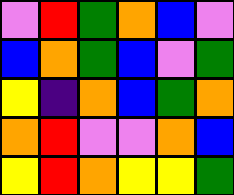[["violet", "red", "green", "orange", "blue", "violet"], ["blue", "orange", "green", "blue", "violet", "green"], ["yellow", "indigo", "orange", "blue", "green", "orange"], ["orange", "red", "violet", "violet", "orange", "blue"], ["yellow", "red", "orange", "yellow", "yellow", "green"]]